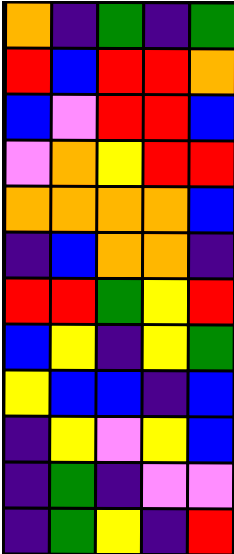[["orange", "indigo", "green", "indigo", "green"], ["red", "blue", "red", "red", "orange"], ["blue", "violet", "red", "red", "blue"], ["violet", "orange", "yellow", "red", "red"], ["orange", "orange", "orange", "orange", "blue"], ["indigo", "blue", "orange", "orange", "indigo"], ["red", "red", "green", "yellow", "red"], ["blue", "yellow", "indigo", "yellow", "green"], ["yellow", "blue", "blue", "indigo", "blue"], ["indigo", "yellow", "violet", "yellow", "blue"], ["indigo", "green", "indigo", "violet", "violet"], ["indigo", "green", "yellow", "indigo", "red"]]